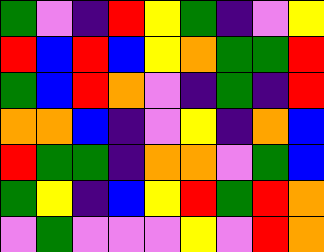[["green", "violet", "indigo", "red", "yellow", "green", "indigo", "violet", "yellow"], ["red", "blue", "red", "blue", "yellow", "orange", "green", "green", "red"], ["green", "blue", "red", "orange", "violet", "indigo", "green", "indigo", "red"], ["orange", "orange", "blue", "indigo", "violet", "yellow", "indigo", "orange", "blue"], ["red", "green", "green", "indigo", "orange", "orange", "violet", "green", "blue"], ["green", "yellow", "indigo", "blue", "yellow", "red", "green", "red", "orange"], ["violet", "green", "violet", "violet", "violet", "yellow", "violet", "red", "orange"]]